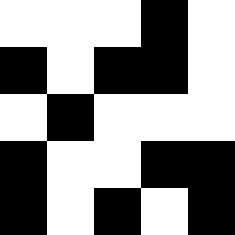[["white", "white", "white", "black", "white"], ["black", "white", "black", "black", "white"], ["white", "black", "white", "white", "white"], ["black", "white", "white", "black", "black"], ["black", "white", "black", "white", "black"]]